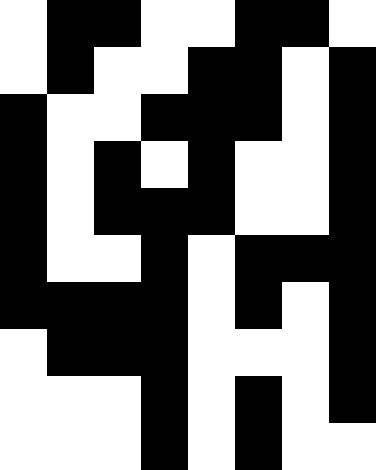[["white", "black", "black", "white", "white", "black", "black", "white"], ["white", "black", "white", "white", "black", "black", "white", "black"], ["black", "white", "white", "black", "black", "black", "white", "black"], ["black", "white", "black", "white", "black", "white", "white", "black"], ["black", "white", "black", "black", "black", "white", "white", "black"], ["black", "white", "white", "black", "white", "black", "black", "black"], ["black", "black", "black", "black", "white", "black", "white", "black"], ["white", "black", "black", "black", "white", "white", "white", "black"], ["white", "white", "white", "black", "white", "black", "white", "black"], ["white", "white", "white", "black", "white", "black", "white", "white"]]